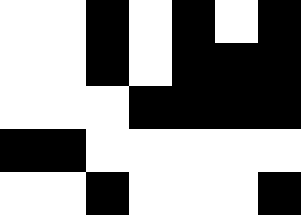[["white", "white", "black", "white", "black", "white", "black"], ["white", "white", "black", "white", "black", "black", "black"], ["white", "white", "white", "black", "black", "black", "black"], ["black", "black", "white", "white", "white", "white", "white"], ["white", "white", "black", "white", "white", "white", "black"]]